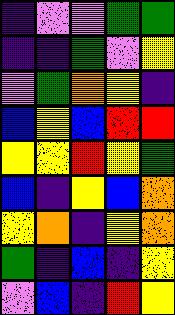[["indigo", "violet", "violet", "green", "green"], ["indigo", "indigo", "green", "violet", "yellow"], ["violet", "green", "orange", "yellow", "indigo"], ["blue", "yellow", "blue", "red", "red"], ["yellow", "yellow", "red", "yellow", "green"], ["blue", "indigo", "yellow", "blue", "orange"], ["yellow", "orange", "indigo", "yellow", "orange"], ["green", "indigo", "blue", "indigo", "yellow"], ["violet", "blue", "indigo", "red", "yellow"]]